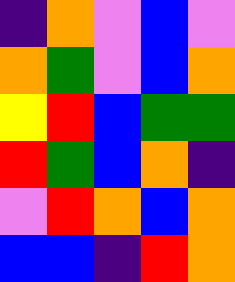[["indigo", "orange", "violet", "blue", "violet"], ["orange", "green", "violet", "blue", "orange"], ["yellow", "red", "blue", "green", "green"], ["red", "green", "blue", "orange", "indigo"], ["violet", "red", "orange", "blue", "orange"], ["blue", "blue", "indigo", "red", "orange"]]